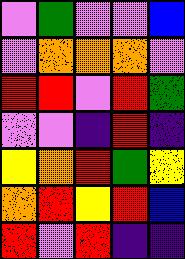[["violet", "green", "violet", "violet", "blue"], ["violet", "orange", "orange", "orange", "violet"], ["red", "red", "violet", "red", "green"], ["violet", "violet", "indigo", "red", "indigo"], ["yellow", "orange", "red", "green", "yellow"], ["orange", "red", "yellow", "red", "blue"], ["red", "violet", "red", "indigo", "indigo"]]